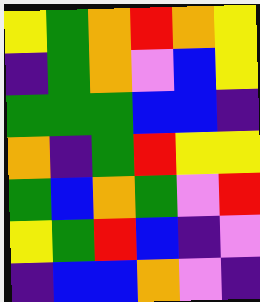[["yellow", "green", "orange", "red", "orange", "yellow"], ["indigo", "green", "orange", "violet", "blue", "yellow"], ["green", "green", "green", "blue", "blue", "indigo"], ["orange", "indigo", "green", "red", "yellow", "yellow"], ["green", "blue", "orange", "green", "violet", "red"], ["yellow", "green", "red", "blue", "indigo", "violet"], ["indigo", "blue", "blue", "orange", "violet", "indigo"]]